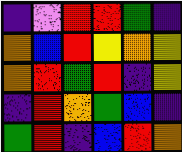[["indigo", "violet", "red", "red", "green", "indigo"], ["orange", "blue", "red", "yellow", "orange", "yellow"], ["orange", "red", "green", "red", "indigo", "yellow"], ["indigo", "red", "orange", "green", "blue", "indigo"], ["green", "red", "indigo", "blue", "red", "orange"]]